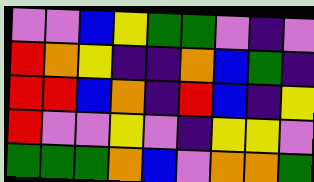[["violet", "violet", "blue", "yellow", "green", "green", "violet", "indigo", "violet"], ["red", "orange", "yellow", "indigo", "indigo", "orange", "blue", "green", "indigo"], ["red", "red", "blue", "orange", "indigo", "red", "blue", "indigo", "yellow"], ["red", "violet", "violet", "yellow", "violet", "indigo", "yellow", "yellow", "violet"], ["green", "green", "green", "orange", "blue", "violet", "orange", "orange", "green"]]